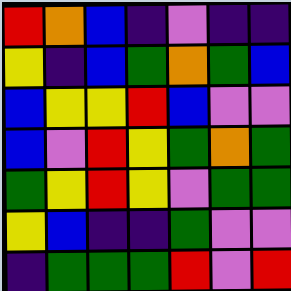[["red", "orange", "blue", "indigo", "violet", "indigo", "indigo"], ["yellow", "indigo", "blue", "green", "orange", "green", "blue"], ["blue", "yellow", "yellow", "red", "blue", "violet", "violet"], ["blue", "violet", "red", "yellow", "green", "orange", "green"], ["green", "yellow", "red", "yellow", "violet", "green", "green"], ["yellow", "blue", "indigo", "indigo", "green", "violet", "violet"], ["indigo", "green", "green", "green", "red", "violet", "red"]]